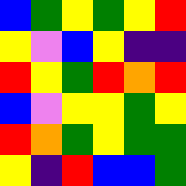[["blue", "green", "yellow", "green", "yellow", "red"], ["yellow", "violet", "blue", "yellow", "indigo", "indigo"], ["red", "yellow", "green", "red", "orange", "red"], ["blue", "violet", "yellow", "yellow", "green", "yellow"], ["red", "orange", "green", "yellow", "green", "green"], ["yellow", "indigo", "red", "blue", "blue", "green"]]